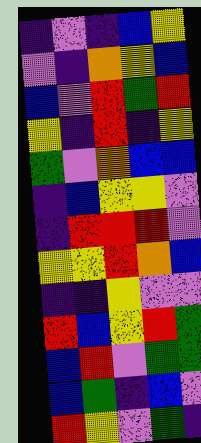[["indigo", "violet", "indigo", "blue", "yellow"], ["violet", "indigo", "orange", "yellow", "blue"], ["blue", "violet", "red", "green", "red"], ["yellow", "indigo", "red", "indigo", "yellow"], ["green", "violet", "orange", "blue", "blue"], ["indigo", "blue", "yellow", "yellow", "violet"], ["indigo", "red", "red", "red", "violet"], ["yellow", "yellow", "red", "orange", "blue"], ["indigo", "indigo", "yellow", "violet", "violet"], ["red", "blue", "yellow", "red", "green"], ["blue", "red", "violet", "green", "green"], ["blue", "green", "indigo", "blue", "violet"], ["red", "yellow", "violet", "green", "indigo"]]